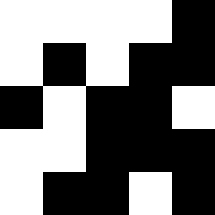[["white", "white", "white", "white", "black"], ["white", "black", "white", "black", "black"], ["black", "white", "black", "black", "white"], ["white", "white", "black", "black", "black"], ["white", "black", "black", "white", "black"]]